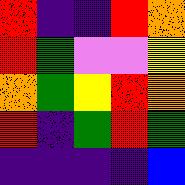[["red", "indigo", "indigo", "red", "orange"], ["red", "green", "violet", "violet", "yellow"], ["orange", "green", "yellow", "red", "orange"], ["red", "indigo", "green", "red", "green"], ["indigo", "indigo", "indigo", "indigo", "blue"]]